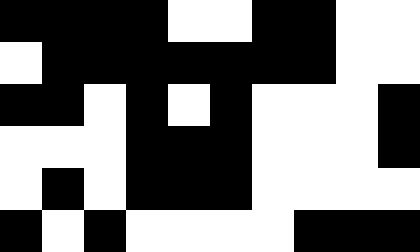[["black", "black", "black", "black", "white", "white", "black", "black", "white", "white"], ["white", "black", "black", "black", "black", "black", "black", "black", "white", "white"], ["black", "black", "white", "black", "white", "black", "white", "white", "white", "black"], ["white", "white", "white", "black", "black", "black", "white", "white", "white", "black"], ["white", "black", "white", "black", "black", "black", "white", "white", "white", "white"], ["black", "white", "black", "white", "white", "white", "white", "black", "black", "black"]]